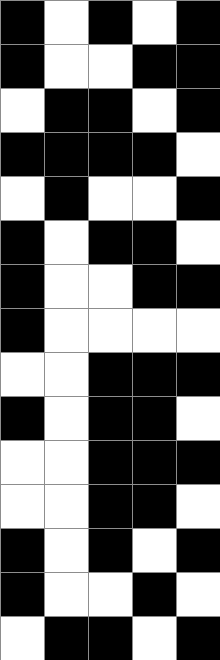[["black", "white", "black", "white", "black"], ["black", "white", "white", "black", "black"], ["white", "black", "black", "white", "black"], ["black", "black", "black", "black", "white"], ["white", "black", "white", "white", "black"], ["black", "white", "black", "black", "white"], ["black", "white", "white", "black", "black"], ["black", "white", "white", "white", "white"], ["white", "white", "black", "black", "black"], ["black", "white", "black", "black", "white"], ["white", "white", "black", "black", "black"], ["white", "white", "black", "black", "white"], ["black", "white", "black", "white", "black"], ["black", "white", "white", "black", "white"], ["white", "black", "black", "white", "black"]]